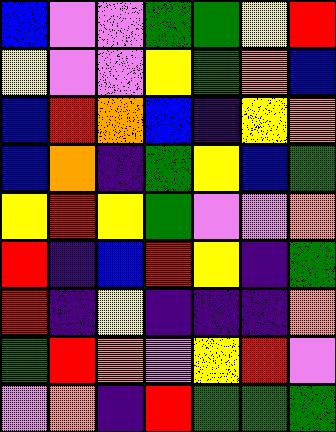[["blue", "violet", "violet", "green", "green", "yellow", "red"], ["yellow", "violet", "violet", "yellow", "green", "orange", "blue"], ["blue", "red", "orange", "blue", "indigo", "yellow", "orange"], ["blue", "orange", "indigo", "green", "yellow", "blue", "green"], ["yellow", "red", "yellow", "green", "violet", "violet", "orange"], ["red", "indigo", "blue", "red", "yellow", "indigo", "green"], ["red", "indigo", "yellow", "indigo", "indigo", "indigo", "orange"], ["green", "red", "orange", "violet", "yellow", "red", "violet"], ["violet", "orange", "indigo", "red", "green", "green", "green"]]